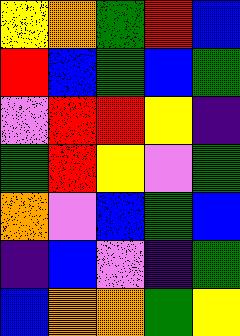[["yellow", "orange", "green", "red", "blue"], ["red", "blue", "green", "blue", "green"], ["violet", "red", "red", "yellow", "indigo"], ["green", "red", "yellow", "violet", "green"], ["orange", "violet", "blue", "green", "blue"], ["indigo", "blue", "violet", "indigo", "green"], ["blue", "orange", "orange", "green", "yellow"]]